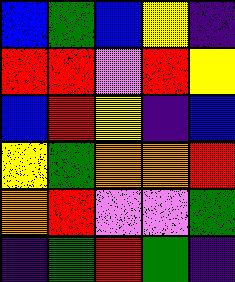[["blue", "green", "blue", "yellow", "indigo"], ["red", "red", "violet", "red", "yellow"], ["blue", "red", "yellow", "indigo", "blue"], ["yellow", "green", "orange", "orange", "red"], ["orange", "red", "violet", "violet", "green"], ["indigo", "green", "red", "green", "indigo"]]